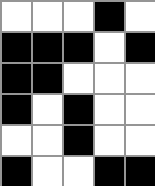[["white", "white", "white", "black", "white"], ["black", "black", "black", "white", "black"], ["black", "black", "white", "white", "white"], ["black", "white", "black", "white", "white"], ["white", "white", "black", "white", "white"], ["black", "white", "white", "black", "black"]]